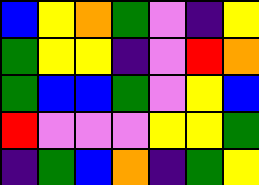[["blue", "yellow", "orange", "green", "violet", "indigo", "yellow"], ["green", "yellow", "yellow", "indigo", "violet", "red", "orange"], ["green", "blue", "blue", "green", "violet", "yellow", "blue"], ["red", "violet", "violet", "violet", "yellow", "yellow", "green"], ["indigo", "green", "blue", "orange", "indigo", "green", "yellow"]]